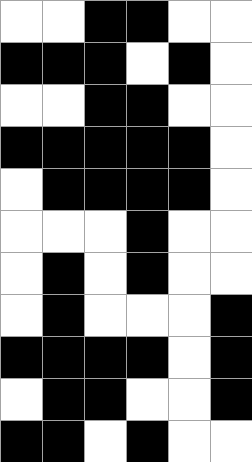[["white", "white", "black", "black", "white", "white"], ["black", "black", "black", "white", "black", "white"], ["white", "white", "black", "black", "white", "white"], ["black", "black", "black", "black", "black", "white"], ["white", "black", "black", "black", "black", "white"], ["white", "white", "white", "black", "white", "white"], ["white", "black", "white", "black", "white", "white"], ["white", "black", "white", "white", "white", "black"], ["black", "black", "black", "black", "white", "black"], ["white", "black", "black", "white", "white", "black"], ["black", "black", "white", "black", "white", "white"]]